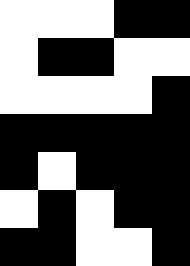[["white", "white", "white", "black", "black"], ["white", "black", "black", "white", "white"], ["white", "white", "white", "white", "black"], ["black", "black", "black", "black", "black"], ["black", "white", "black", "black", "black"], ["white", "black", "white", "black", "black"], ["black", "black", "white", "white", "black"]]